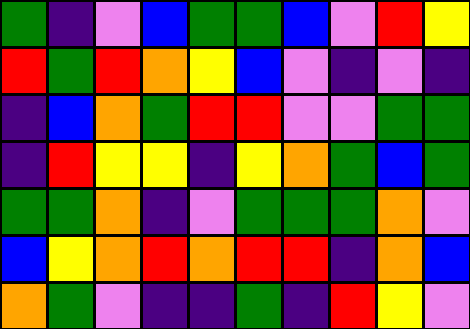[["green", "indigo", "violet", "blue", "green", "green", "blue", "violet", "red", "yellow"], ["red", "green", "red", "orange", "yellow", "blue", "violet", "indigo", "violet", "indigo"], ["indigo", "blue", "orange", "green", "red", "red", "violet", "violet", "green", "green"], ["indigo", "red", "yellow", "yellow", "indigo", "yellow", "orange", "green", "blue", "green"], ["green", "green", "orange", "indigo", "violet", "green", "green", "green", "orange", "violet"], ["blue", "yellow", "orange", "red", "orange", "red", "red", "indigo", "orange", "blue"], ["orange", "green", "violet", "indigo", "indigo", "green", "indigo", "red", "yellow", "violet"]]